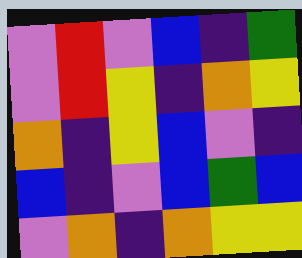[["violet", "red", "violet", "blue", "indigo", "green"], ["violet", "red", "yellow", "indigo", "orange", "yellow"], ["orange", "indigo", "yellow", "blue", "violet", "indigo"], ["blue", "indigo", "violet", "blue", "green", "blue"], ["violet", "orange", "indigo", "orange", "yellow", "yellow"]]